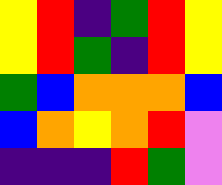[["yellow", "red", "indigo", "green", "red", "yellow"], ["yellow", "red", "green", "indigo", "red", "yellow"], ["green", "blue", "orange", "orange", "orange", "blue"], ["blue", "orange", "yellow", "orange", "red", "violet"], ["indigo", "indigo", "indigo", "red", "green", "violet"]]